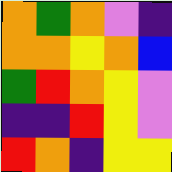[["orange", "green", "orange", "violet", "indigo"], ["orange", "orange", "yellow", "orange", "blue"], ["green", "red", "orange", "yellow", "violet"], ["indigo", "indigo", "red", "yellow", "violet"], ["red", "orange", "indigo", "yellow", "yellow"]]